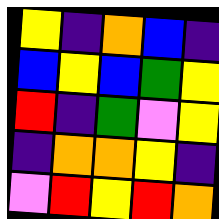[["yellow", "indigo", "orange", "blue", "indigo"], ["blue", "yellow", "blue", "green", "yellow"], ["red", "indigo", "green", "violet", "yellow"], ["indigo", "orange", "orange", "yellow", "indigo"], ["violet", "red", "yellow", "red", "orange"]]